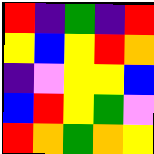[["red", "indigo", "green", "indigo", "red"], ["yellow", "blue", "yellow", "red", "orange"], ["indigo", "violet", "yellow", "yellow", "blue"], ["blue", "red", "yellow", "green", "violet"], ["red", "orange", "green", "orange", "yellow"]]